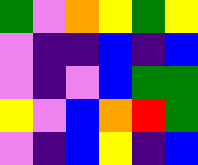[["green", "violet", "orange", "yellow", "green", "yellow"], ["violet", "indigo", "indigo", "blue", "indigo", "blue"], ["violet", "indigo", "violet", "blue", "green", "green"], ["yellow", "violet", "blue", "orange", "red", "green"], ["violet", "indigo", "blue", "yellow", "indigo", "blue"]]